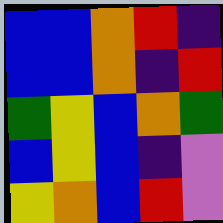[["blue", "blue", "orange", "red", "indigo"], ["blue", "blue", "orange", "indigo", "red"], ["green", "yellow", "blue", "orange", "green"], ["blue", "yellow", "blue", "indigo", "violet"], ["yellow", "orange", "blue", "red", "violet"]]